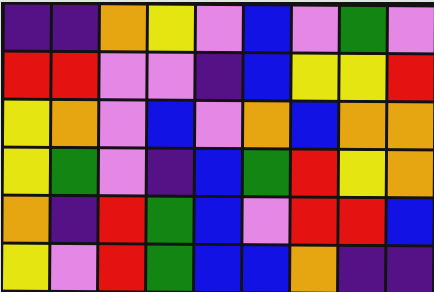[["indigo", "indigo", "orange", "yellow", "violet", "blue", "violet", "green", "violet"], ["red", "red", "violet", "violet", "indigo", "blue", "yellow", "yellow", "red"], ["yellow", "orange", "violet", "blue", "violet", "orange", "blue", "orange", "orange"], ["yellow", "green", "violet", "indigo", "blue", "green", "red", "yellow", "orange"], ["orange", "indigo", "red", "green", "blue", "violet", "red", "red", "blue"], ["yellow", "violet", "red", "green", "blue", "blue", "orange", "indigo", "indigo"]]